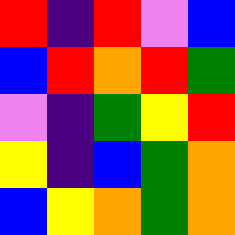[["red", "indigo", "red", "violet", "blue"], ["blue", "red", "orange", "red", "green"], ["violet", "indigo", "green", "yellow", "red"], ["yellow", "indigo", "blue", "green", "orange"], ["blue", "yellow", "orange", "green", "orange"]]